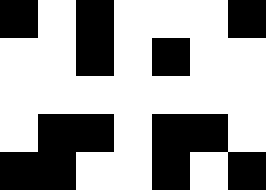[["black", "white", "black", "white", "white", "white", "black"], ["white", "white", "black", "white", "black", "white", "white"], ["white", "white", "white", "white", "white", "white", "white"], ["white", "black", "black", "white", "black", "black", "white"], ["black", "black", "white", "white", "black", "white", "black"]]